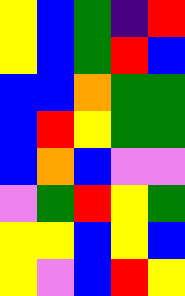[["yellow", "blue", "green", "indigo", "red"], ["yellow", "blue", "green", "red", "blue"], ["blue", "blue", "orange", "green", "green"], ["blue", "red", "yellow", "green", "green"], ["blue", "orange", "blue", "violet", "violet"], ["violet", "green", "red", "yellow", "green"], ["yellow", "yellow", "blue", "yellow", "blue"], ["yellow", "violet", "blue", "red", "yellow"]]